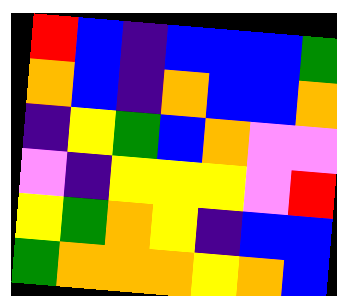[["red", "blue", "indigo", "blue", "blue", "blue", "green"], ["orange", "blue", "indigo", "orange", "blue", "blue", "orange"], ["indigo", "yellow", "green", "blue", "orange", "violet", "violet"], ["violet", "indigo", "yellow", "yellow", "yellow", "violet", "red"], ["yellow", "green", "orange", "yellow", "indigo", "blue", "blue"], ["green", "orange", "orange", "orange", "yellow", "orange", "blue"]]